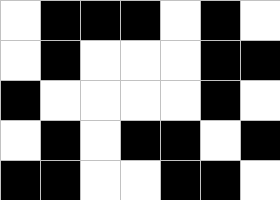[["white", "black", "black", "black", "white", "black", "white"], ["white", "black", "white", "white", "white", "black", "black"], ["black", "white", "white", "white", "white", "black", "white"], ["white", "black", "white", "black", "black", "white", "black"], ["black", "black", "white", "white", "black", "black", "white"]]